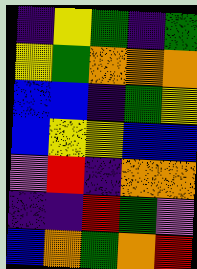[["indigo", "yellow", "green", "indigo", "green"], ["yellow", "green", "orange", "orange", "orange"], ["blue", "blue", "indigo", "green", "yellow"], ["blue", "yellow", "yellow", "blue", "blue"], ["violet", "red", "indigo", "orange", "orange"], ["indigo", "indigo", "red", "green", "violet"], ["blue", "orange", "green", "orange", "red"]]